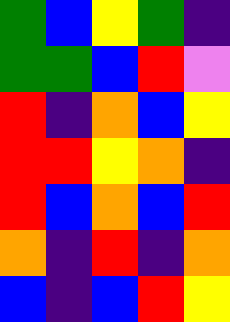[["green", "blue", "yellow", "green", "indigo"], ["green", "green", "blue", "red", "violet"], ["red", "indigo", "orange", "blue", "yellow"], ["red", "red", "yellow", "orange", "indigo"], ["red", "blue", "orange", "blue", "red"], ["orange", "indigo", "red", "indigo", "orange"], ["blue", "indigo", "blue", "red", "yellow"]]